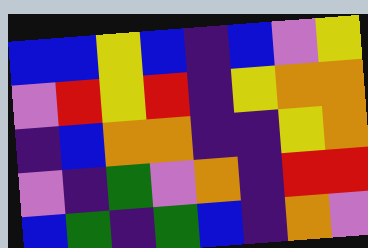[["blue", "blue", "yellow", "blue", "indigo", "blue", "violet", "yellow"], ["violet", "red", "yellow", "red", "indigo", "yellow", "orange", "orange"], ["indigo", "blue", "orange", "orange", "indigo", "indigo", "yellow", "orange"], ["violet", "indigo", "green", "violet", "orange", "indigo", "red", "red"], ["blue", "green", "indigo", "green", "blue", "indigo", "orange", "violet"]]